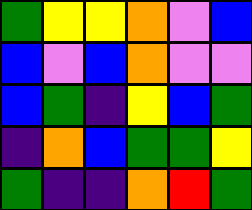[["green", "yellow", "yellow", "orange", "violet", "blue"], ["blue", "violet", "blue", "orange", "violet", "violet"], ["blue", "green", "indigo", "yellow", "blue", "green"], ["indigo", "orange", "blue", "green", "green", "yellow"], ["green", "indigo", "indigo", "orange", "red", "green"]]